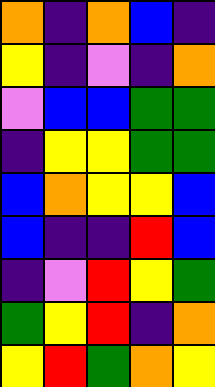[["orange", "indigo", "orange", "blue", "indigo"], ["yellow", "indigo", "violet", "indigo", "orange"], ["violet", "blue", "blue", "green", "green"], ["indigo", "yellow", "yellow", "green", "green"], ["blue", "orange", "yellow", "yellow", "blue"], ["blue", "indigo", "indigo", "red", "blue"], ["indigo", "violet", "red", "yellow", "green"], ["green", "yellow", "red", "indigo", "orange"], ["yellow", "red", "green", "orange", "yellow"]]